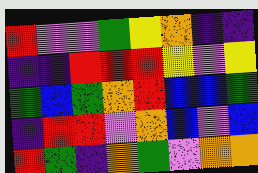[["red", "violet", "violet", "green", "yellow", "orange", "indigo", "indigo"], ["indigo", "indigo", "red", "red", "red", "yellow", "violet", "yellow"], ["green", "blue", "green", "orange", "red", "blue", "blue", "green"], ["indigo", "red", "red", "violet", "orange", "blue", "violet", "blue"], ["red", "green", "indigo", "orange", "green", "violet", "orange", "orange"]]